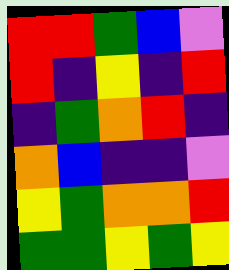[["red", "red", "green", "blue", "violet"], ["red", "indigo", "yellow", "indigo", "red"], ["indigo", "green", "orange", "red", "indigo"], ["orange", "blue", "indigo", "indigo", "violet"], ["yellow", "green", "orange", "orange", "red"], ["green", "green", "yellow", "green", "yellow"]]